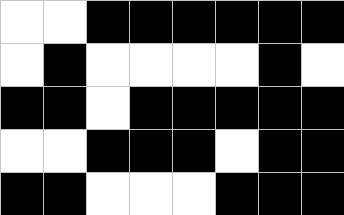[["white", "white", "black", "black", "black", "black", "black", "black"], ["white", "black", "white", "white", "white", "white", "black", "white"], ["black", "black", "white", "black", "black", "black", "black", "black"], ["white", "white", "black", "black", "black", "white", "black", "black"], ["black", "black", "white", "white", "white", "black", "black", "black"]]